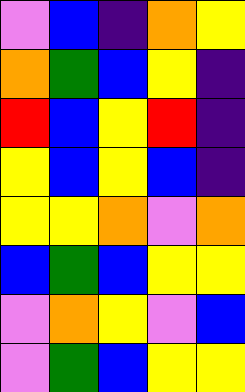[["violet", "blue", "indigo", "orange", "yellow"], ["orange", "green", "blue", "yellow", "indigo"], ["red", "blue", "yellow", "red", "indigo"], ["yellow", "blue", "yellow", "blue", "indigo"], ["yellow", "yellow", "orange", "violet", "orange"], ["blue", "green", "blue", "yellow", "yellow"], ["violet", "orange", "yellow", "violet", "blue"], ["violet", "green", "blue", "yellow", "yellow"]]